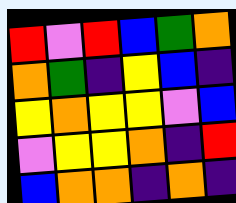[["red", "violet", "red", "blue", "green", "orange"], ["orange", "green", "indigo", "yellow", "blue", "indigo"], ["yellow", "orange", "yellow", "yellow", "violet", "blue"], ["violet", "yellow", "yellow", "orange", "indigo", "red"], ["blue", "orange", "orange", "indigo", "orange", "indigo"]]